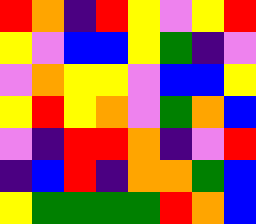[["red", "orange", "indigo", "red", "yellow", "violet", "yellow", "red"], ["yellow", "violet", "blue", "blue", "yellow", "green", "indigo", "violet"], ["violet", "orange", "yellow", "yellow", "violet", "blue", "blue", "yellow"], ["yellow", "red", "yellow", "orange", "violet", "green", "orange", "blue"], ["violet", "indigo", "red", "red", "orange", "indigo", "violet", "red"], ["indigo", "blue", "red", "indigo", "orange", "orange", "green", "blue"], ["yellow", "green", "green", "green", "green", "red", "orange", "blue"]]